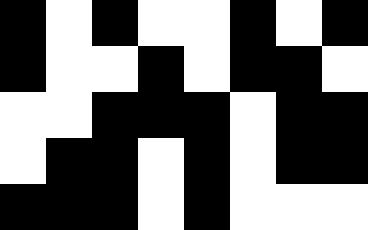[["black", "white", "black", "white", "white", "black", "white", "black"], ["black", "white", "white", "black", "white", "black", "black", "white"], ["white", "white", "black", "black", "black", "white", "black", "black"], ["white", "black", "black", "white", "black", "white", "black", "black"], ["black", "black", "black", "white", "black", "white", "white", "white"]]